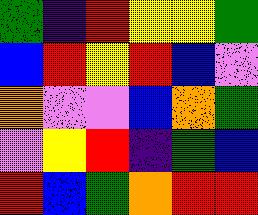[["green", "indigo", "red", "yellow", "yellow", "green"], ["blue", "red", "yellow", "red", "blue", "violet"], ["orange", "violet", "violet", "blue", "orange", "green"], ["violet", "yellow", "red", "indigo", "green", "blue"], ["red", "blue", "green", "orange", "red", "red"]]